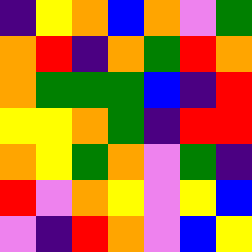[["indigo", "yellow", "orange", "blue", "orange", "violet", "green"], ["orange", "red", "indigo", "orange", "green", "red", "orange"], ["orange", "green", "green", "green", "blue", "indigo", "red"], ["yellow", "yellow", "orange", "green", "indigo", "red", "red"], ["orange", "yellow", "green", "orange", "violet", "green", "indigo"], ["red", "violet", "orange", "yellow", "violet", "yellow", "blue"], ["violet", "indigo", "red", "orange", "violet", "blue", "yellow"]]